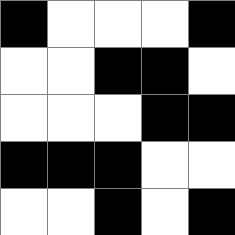[["black", "white", "white", "white", "black"], ["white", "white", "black", "black", "white"], ["white", "white", "white", "black", "black"], ["black", "black", "black", "white", "white"], ["white", "white", "black", "white", "black"]]